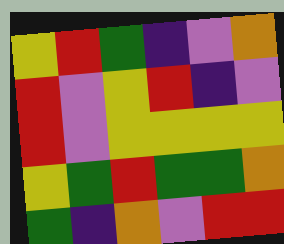[["yellow", "red", "green", "indigo", "violet", "orange"], ["red", "violet", "yellow", "red", "indigo", "violet"], ["red", "violet", "yellow", "yellow", "yellow", "yellow"], ["yellow", "green", "red", "green", "green", "orange"], ["green", "indigo", "orange", "violet", "red", "red"]]